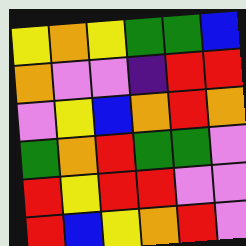[["yellow", "orange", "yellow", "green", "green", "blue"], ["orange", "violet", "violet", "indigo", "red", "red"], ["violet", "yellow", "blue", "orange", "red", "orange"], ["green", "orange", "red", "green", "green", "violet"], ["red", "yellow", "red", "red", "violet", "violet"], ["red", "blue", "yellow", "orange", "red", "violet"]]